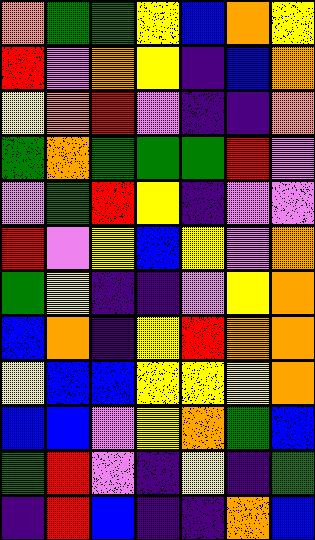[["orange", "green", "green", "yellow", "blue", "orange", "yellow"], ["red", "violet", "orange", "yellow", "indigo", "blue", "orange"], ["yellow", "orange", "red", "violet", "indigo", "indigo", "orange"], ["green", "orange", "green", "green", "green", "red", "violet"], ["violet", "green", "red", "yellow", "indigo", "violet", "violet"], ["red", "violet", "yellow", "blue", "yellow", "violet", "orange"], ["green", "yellow", "indigo", "indigo", "violet", "yellow", "orange"], ["blue", "orange", "indigo", "yellow", "red", "orange", "orange"], ["yellow", "blue", "blue", "yellow", "yellow", "yellow", "orange"], ["blue", "blue", "violet", "yellow", "orange", "green", "blue"], ["green", "red", "violet", "indigo", "yellow", "indigo", "green"], ["indigo", "red", "blue", "indigo", "indigo", "orange", "blue"]]